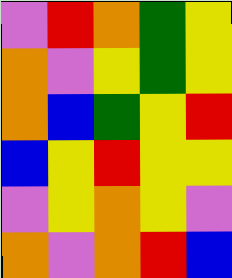[["violet", "red", "orange", "green", "yellow"], ["orange", "violet", "yellow", "green", "yellow"], ["orange", "blue", "green", "yellow", "red"], ["blue", "yellow", "red", "yellow", "yellow"], ["violet", "yellow", "orange", "yellow", "violet"], ["orange", "violet", "orange", "red", "blue"]]